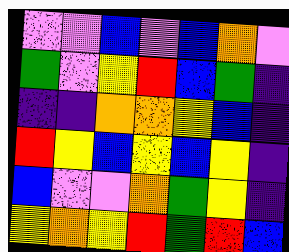[["violet", "violet", "blue", "violet", "blue", "orange", "violet"], ["green", "violet", "yellow", "red", "blue", "green", "indigo"], ["indigo", "indigo", "orange", "orange", "yellow", "blue", "indigo"], ["red", "yellow", "blue", "yellow", "blue", "yellow", "indigo"], ["blue", "violet", "violet", "orange", "green", "yellow", "indigo"], ["yellow", "orange", "yellow", "red", "green", "red", "blue"]]